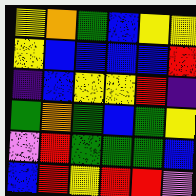[["yellow", "orange", "green", "blue", "yellow", "yellow"], ["yellow", "blue", "blue", "blue", "blue", "red"], ["indigo", "blue", "yellow", "yellow", "red", "indigo"], ["green", "orange", "green", "blue", "green", "yellow"], ["violet", "red", "green", "green", "green", "blue"], ["blue", "red", "yellow", "red", "red", "violet"]]